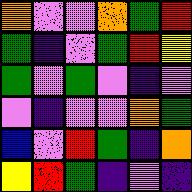[["orange", "violet", "violet", "orange", "green", "red"], ["green", "indigo", "violet", "green", "red", "yellow"], ["green", "violet", "green", "violet", "indigo", "violet"], ["violet", "indigo", "violet", "violet", "orange", "green"], ["blue", "violet", "red", "green", "indigo", "orange"], ["yellow", "red", "green", "indigo", "violet", "indigo"]]